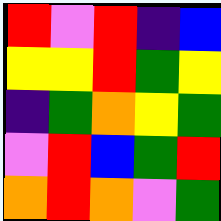[["red", "violet", "red", "indigo", "blue"], ["yellow", "yellow", "red", "green", "yellow"], ["indigo", "green", "orange", "yellow", "green"], ["violet", "red", "blue", "green", "red"], ["orange", "red", "orange", "violet", "green"]]